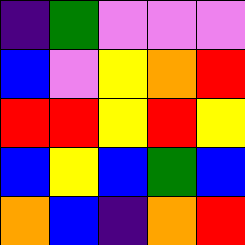[["indigo", "green", "violet", "violet", "violet"], ["blue", "violet", "yellow", "orange", "red"], ["red", "red", "yellow", "red", "yellow"], ["blue", "yellow", "blue", "green", "blue"], ["orange", "blue", "indigo", "orange", "red"]]